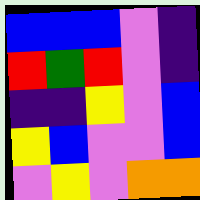[["blue", "blue", "blue", "violet", "indigo"], ["red", "green", "red", "violet", "indigo"], ["indigo", "indigo", "yellow", "violet", "blue"], ["yellow", "blue", "violet", "violet", "blue"], ["violet", "yellow", "violet", "orange", "orange"]]